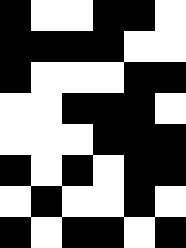[["black", "white", "white", "black", "black", "white"], ["black", "black", "black", "black", "white", "white"], ["black", "white", "white", "white", "black", "black"], ["white", "white", "black", "black", "black", "white"], ["white", "white", "white", "black", "black", "black"], ["black", "white", "black", "white", "black", "black"], ["white", "black", "white", "white", "black", "white"], ["black", "white", "black", "black", "white", "black"]]